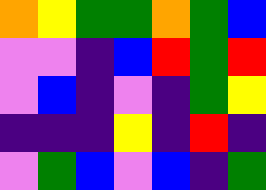[["orange", "yellow", "green", "green", "orange", "green", "blue"], ["violet", "violet", "indigo", "blue", "red", "green", "red"], ["violet", "blue", "indigo", "violet", "indigo", "green", "yellow"], ["indigo", "indigo", "indigo", "yellow", "indigo", "red", "indigo"], ["violet", "green", "blue", "violet", "blue", "indigo", "green"]]